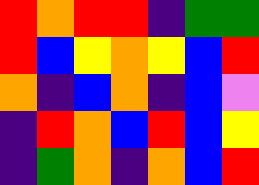[["red", "orange", "red", "red", "indigo", "green", "green"], ["red", "blue", "yellow", "orange", "yellow", "blue", "red"], ["orange", "indigo", "blue", "orange", "indigo", "blue", "violet"], ["indigo", "red", "orange", "blue", "red", "blue", "yellow"], ["indigo", "green", "orange", "indigo", "orange", "blue", "red"]]